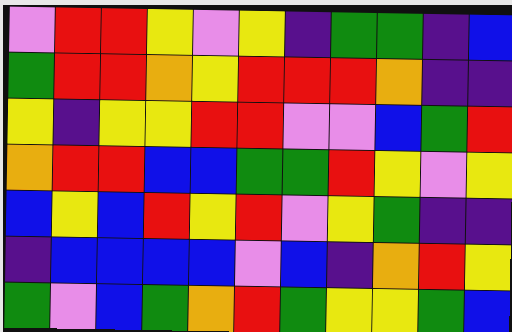[["violet", "red", "red", "yellow", "violet", "yellow", "indigo", "green", "green", "indigo", "blue"], ["green", "red", "red", "orange", "yellow", "red", "red", "red", "orange", "indigo", "indigo"], ["yellow", "indigo", "yellow", "yellow", "red", "red", "violet", "violet", "blue", "green", "red"], ["orange", "red", "red", "blue", "blue", "green", "green", "red", "yellow", "violet", "yellow"], ["blue", "yellow", "blue", "red", "yellow", "red", "violet", "yellow", "green", "indigo", "indigo"], ["indigo", "blue", "blue", "blue", "blue", "violet", "blue", "indigo", "orange", "red", "yellow"], ["green", "violet", "blue", "green", "orange", "red", "green", "yellow", "yellow", "green", "blue"]]